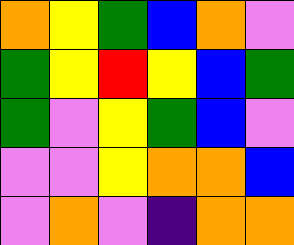[["orange", "yellow", "green", "blue", "orange", "violet"], ["green", "yellow", "red", "yellow", "blue", "green"], ["green", "violet", "yellow", "green", "blue", "violet"], ["violet", "violet", "yellow", "orange", "orange", "blue"], ["violet", "orange", "violet", "indigo", "orange", "orange"]]